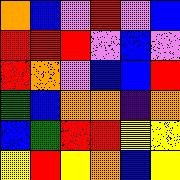[["orange", "blue", "violet", "red", "violet", "blue"], ["red", "red", "red", "violet", "blue", "violet"], ["red", "orange", "violet", "blue", "blue", "red"], ["green", "blue", "orange", "orange", "indigo", "orange"], ["blue", "green", "red", "red", "yellow", "yellow"], ["yellow", "red", "yellow", "orange", "blue", "yellow"]]